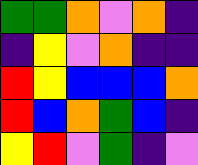[["green", "green", "orange", "violet", "orange", "indigo"], ["indigo", "yellow", "violet", "orange", "indigo", "indigo"], ["red", "yellow", "blue", "blue", "blue", "orange"], ["red", "blue", "orange", "green", "blue", "indigo"], ["yellow", "red", "violet", "green", "indigo", "violet"]]